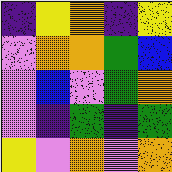[["indigo", "yellow", "orange", "indigo", "yellow"], ["violet", "orange", "orange", "green", "blue"], ["violet", "blue", "violet", "green", "orange"], ["violet", "indigo", "green", "indigo", "green"], ["yellow", "violet", "orange", "violet", "orange"]]